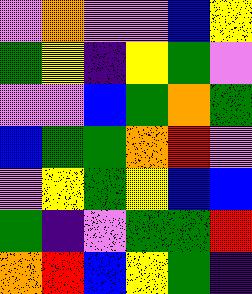[["violet", "orange", "violet", "violet", "blue", "yellow"], ["green", "yellow", "indigo", "yellow", "green", "violet"], ["violet", "violet", "blue", "green", "orange", "green"], ["blue", "green", "green", "orange", "red", "violet"], ["violet", "yellow", "green", "yellow", "blue", "blue"], ["green", "indigo", "violet", "green", "green", "red"], ["orange", "red", "blue", "yellow", "green", "indigo"]]